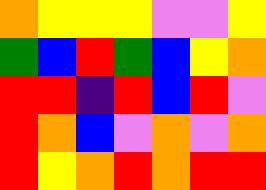[["orange", "yellow", "yellow", "yellow", "violet", "violet", "yellow"], ["green", "blue", "red", "green", "blue", "yellow", "orange"], ["red", "red", "indigo", "red", "blue", "red", "violet"], ["red", "orange", "blue", "violet", "orange", "violet", "orange"], ["red", "yellow", "orange", "red", "orange", "red", "red"]]